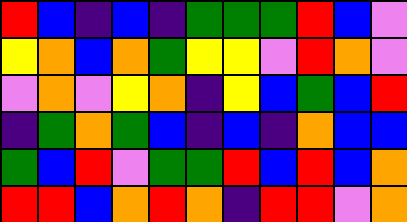[["red", "blue", "indigo", "blue", "indigo", "green", "green", "green", "red", "blue", "violet"], ["yellow", "orange", "blue", "orange", "green", "yellow", "yellow", "violet", "red", "orange", "violet"], ["violet", "orange", "violet", "yellow", "orange", "indigo", "yellow", "blue", "green", "blue", "red"], ["indigo", "green", "orange", "green", "blue", "indigo", "blue", "indigo", "orange", "blue", "blue"], ["green", "blue", "red", "violet", "green", "green", "red", "blue", "red", "blue", "orange"], ["red", "red", "blue", "orange", "red", "orange", "indigo", "red", "red", "violet", "orange"]]